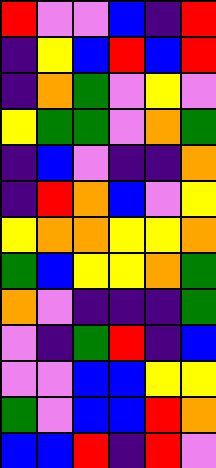[["red", "violet", "violet", "blue", "indigo", "red"], ["indigo", "yellow", "blue", "red", "blue", "red"], ["indigo", "orange", "green", "violet", "yellow", "violet"], ["yellow", "green", "green", "violet", "orange", "green"], ["indigo", "blue", "violet", "indigo", "indigo", "orange"], ["indigo", "red", "orange", "blue", "violet", "yellow"], ["yellow", "orange", "orange", "yellow", "yellow", "orange"], ["green", "blue", "yellow", "yellow", "orange", "green"], ["orange", "violet", "indigo", "indigo", "indigo", "green"], ["violet", "indigo", "green", "red", "indigo", "blue"], ["violet", "violet", "blue", "blue", "yellow", "yellow"], ["green", "violet", "blue", "blue", "red", "orange"], ["blue", "blue", "red", "indigo", "red", "violet"]]